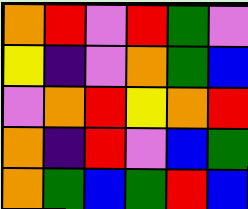[["orange", "red", "violet", "red", "green", "violet"], ["yellow", "indigo", "violet", "orange", "green", "blue"], ["violet", "orange", "red", "yellow", "orange", "red"], ["orange", "indigo", "red", "violet", "blue", "green"], ["orange", "green", "blue", "green", "red", "blue"]]